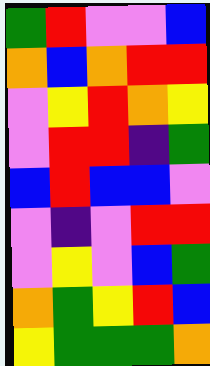[["green", "red", "violet", "violet", "blue"], ["orange", "blue", "orange", "red", "red"], ["violet", "yellow", "red", "orange", "yellow"], ["violet", "red", "red", "indigo", "green"], ["blue", "red", "blue", "blue", "violet"], ["violet", "indigo", "violet", "red", "red"], ["violet", "yellow", "violet", "blue", "green"], ["orange", "green", "yellow", "red", "blue"], ["yellow", "green", "green", "green", "orange"]]